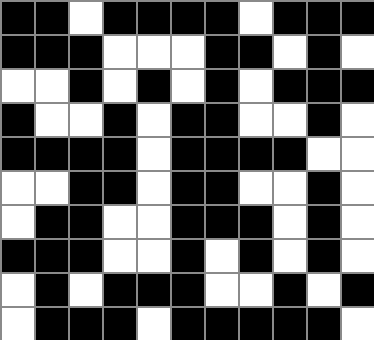[["black", "black", "white", "black", "black", "black", "black", "white", "black", "black", "black"], ["black", "black", "black", "white", "white", "white", "black", "black", "white", "black", "white"], ["white", "white", "black", "white", "black", "white", "black", "white", "black", "black", "black"], ["black", "white", "white", "black", "white", "black", "black", "white", "white", "black", "white"], ["black", "black", "black", "black", "white", "black", "black", "black", "black", "white", "white"], ["white", "white", "black", "black", "white", "black", "black", "white", "white", "black", "white"], ["white", "black", "black", "white", "white", "black", "black", "black", "white", "black", "white"], ["black", "black", "black", "white", "white", "black", "white", "black", "white", "black", "white"], ["white", "black", "white", "black", "black", "black", "white", "white", "black", "white", "black"], ["white", "black", "black", "black", "white", "black", "black", "black", "black", "black", "white"]]